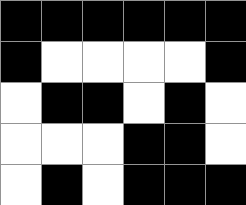[["black", "black", "black", "black", "black", "black"], ["black", "white", "white", "white", "white", "black"], ["white", "black", "black", "white", "black", "white"], ["white", "white", "white", "black", "black", "white"], ["white", "black", "white", "black", "black", "black"]]